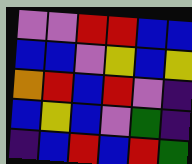[["violet", "violet", "red", "red", "blue", "blue"], ["blue", "blue", "violet", "yellow", "blue", "yellow"], ["orange", "red", "blue", "red", "violet", "indigo"], ["blue", "yellow", "blue", "violet", "green", "indigo"], ["indigo", "blue", "red", "blue", "red", "green"]]